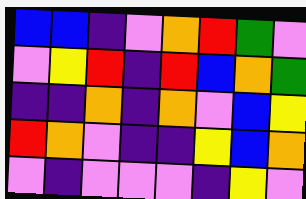[["blue", "blue", "indigo", "violet", "orange", "red", "green", "violet"], ["violet", "yellow", "red", "indigo", "red", "blue", "orange", "green"], ["indigo", "indigo", "orange", "indigo", "orange", "violet", "blue", "yellow"], ["red", "orange", "violet", "indigo", "indigo", "yellow", "blue", "orange"], ["violet", "indigo", "violet", "violet", "violet", "indigo", "yellow", "violet"]]